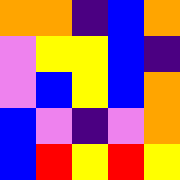[["orange", "orange", "indigo", "blue", "orange"], ["violet", "yellow", "yellow", "blue", "indigo"], ["violet", "blue", "yellow", "blue", "orange"], ["blue", "violet", "indigo", "violet", "orange"], ["blue", "red", "yellow", "red", "yellow"]]